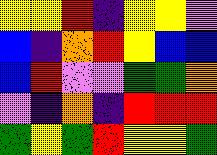[["yellow", "yellow", "red", "indigo", "yellow", "yellow", "violet"], ["blue", "indigo", "orange", "red", "yellow", "blue", "blue"], ["blue", "red", "violet", "violet", "green", "green", "orange"], ["violet", "indigo", "orange", "indigo", "red", "red", "red"], ["green", "yellow", "green", "red", "yellow", "yellow", "green"]]